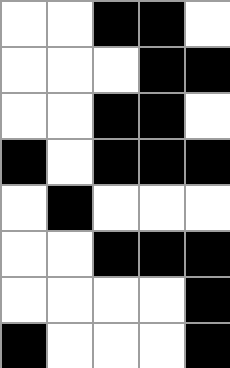[["white", "white", "black", "black", "white"], ["white", "white", "white", "black", "black"], ["white", "white", "black", "black", "white"], ["black", "white", "black", "black", "black"], ["white", "black", "white", "white", "white"], ["white", "white", "black", "black", "black"], ["white", "white", "white", "white", "black"], ["black", "white", "white", "white", "black"]]